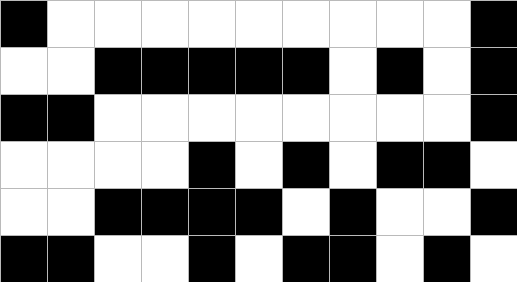[["black", "white", "white", "white", "white", "white", "white", "white", "white", "white", "black"], ["white", "white", "black", "black", "black", "black", "black", "white", "black", "white", "black"], ["black", "black", "white", "white", "white", "white", "white", "white", "white", "white", "black"], ["white", "white", "white", "white", "black", "white", "black", "white", "black", "black", "white"], ["white", "white", "black", "black", "black", "black", "white", "black", "white", "white", "black"], ["black", "black", "white", "white", "black", "white", "black", "black", "white", "black", "white"]]